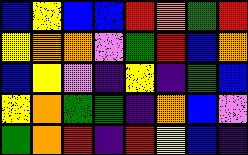[["blue", "yellow", "blue", "blue", "red", "orange", "green", "red"], ["yellow", "orange", "orange", "violet", "green", "red", "blue", "orange"], ["blue", "yellow", "violet", "indigo", "yellow", "indigo", "green", "blue"], ["yellow", "orange", "green", "green", "indigo", "orange", "blue", "violet"], ["green", "orange", "red", "indigo", "red", "yellow", "blue", "indigo"]]